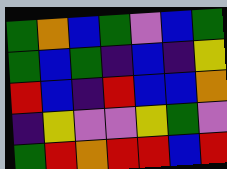[["green", "orange", "blue", "green", "violet", "blue", "green"], ["green", "blue", "green", "indigo", "blue", "indigo", "yellow"], ["red", "blue", "indigo", "red", "blue", "blue", "orange"], ["indigo", "yellow", "violet", "violet", "yellow", "green", "violet"], ["green", "red", "orange", "red", "red", "blue", "red"]]